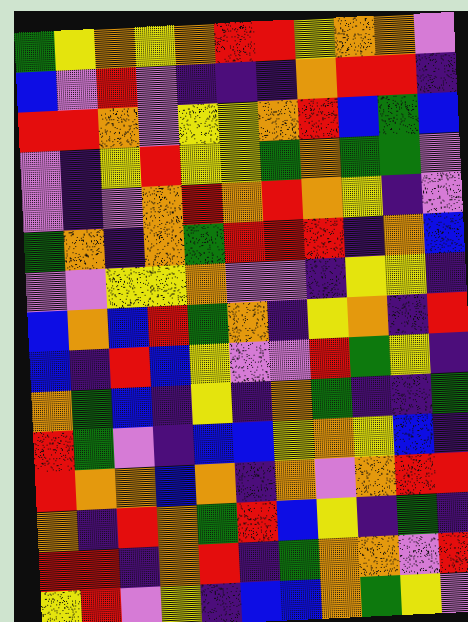[["green", "yellow", "orange", "yellow", "orange", "red", "red", "yellow", "orange", "orange", "violet"], ["blue", "violet", "red", "violet", "indigo", "indigo", "indigo", "orange", "red", "red", "indigo"], ["red", "red", "orange", "violet", "yellow", "yellow", "orange", "red", "blue", "green", "blue"], ["violet", "indigo", "yellow", "red", "yellow", "yellow", "green", "orange", "green", "green", "violet"], ["violet", "indigo", "violet", "orange", "red", "orange", "red", "orange", "yellow", "indigo", "violet"], ["green", "orange", "indigo", "orange", "green", "red", "red", "red", "indigo", "orange", "blue"], ["violet", "violet", "yellow", "yellow", "orange", "violet", "violet", "indigo", "yellow", "yellow", "indigo"], ["blue", "orange", "blue", "red", "green", "orange", "indigo", "yellow", "orange", "indigo", "red"], ["blue", "indigo", "red", "blue", "yellow", "violet", "violet", "red", "green", "yellow", "indigo"], ["orange", "green", "blue", "indigo", "yellow", "indigo", "orange", "green", "indigo", "indigo", "green"], ["red", "green", "violet", "indigo", "blue", "blue", "yellow", "orange", "yellow", "blue", "indigo"], ["red", "orange", "orange", "blue", "orange", "indigo", "orange", "violet", "orange", "red", "red"], ["orange", "indigo", "red", "orange", "green", "red", "blue", "yellow", "indigo", "green", "indigo"], ["red", "red", "indigo", "orange", "red", "indigo", "green", "orange", "orange", "violet", "red"], ["yellow", "red", "violet", "yellow", "indigo", "blue", "blue", "orange", "green", "yellow", "violet"]]